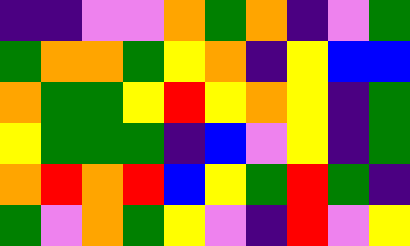[["indigo", "indigo", "violet", "violet", "orange", "green", "orange", "indigo", "violet", "green"], ["green", "orange", "orange", "green", "yellow", "orange", "indigo", "yellow", "blue", "blue"], ["orange", "green", "green", "yellow", "red", "yellow", "orange", "yellow", "indigo", "green"], ["yellow", "green", "green", "green", "indigo", "blue", "violet", "yellow", "indigo", "green"], ["orange", "red", "orange", "red", "blue", "yellow", "green", "red", "green", "indigo"], ["green", "violet", "orange", "green", "yellow", "violet", "indigo", "red", "violet", "yellow"]]